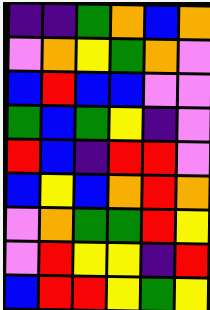[["indigo", "indigo", "green", "orange", "blue", "orange"], ["violet", "orange", "yellow", "green", "orange", "violet"], ["blue", "red", "blue", "blue", "violet", "violet"], ["green", "blue", "green", "yellow", "indigo", "violet"], ["red", "blue", "indigo", "red", "red", "violet"], ["blue", "yellow", "blue", "orange", "red", "orange"], ["violet", "orange", "green", "green", "red", "yellow"], ["violet", "red", "yellow", "yellow", "indigo", "red"], ["blue", "red", "red", "yellow", "green", "yellow"]]